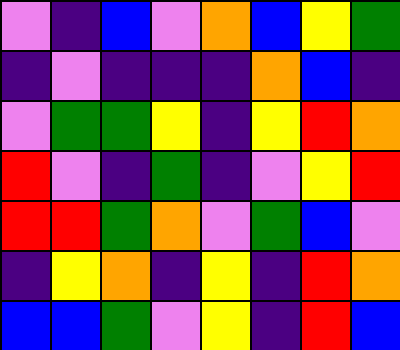[["violet", "indigo", "blue", "violet", "orange", "blue", "yellow", "green"], ["indigo", "violet", "indigo", "indigo", "indigo", "orange", "blue", "indigo"], ["violet", "green", "green", "yellow", "indigo", "yellow", "red", "orange"], ["red", "violet", "indigo", "green", "indigo", "violet", "yellow", "red"], ["red", "red", "green", "orange", "violet", "green", "blue", "violet"], ["indigo", "yellow", "orange", "indigo", "yellow", "indigo", "red", "orange"], ["blue", "blue", "green", "violet", "yellow", "indigo", "red", "blue"]]